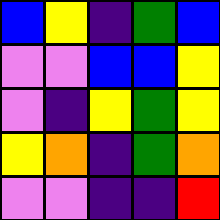[["blue", "yellow", "indigo", "green", "blue"], ["violet", "violet", "blue", "blue", "yellow"], ["violet", "indigo", "yellow", "green", "yellow"], ["yellow", "orange", "indigo", "green", "orange"], ["violet", "violet", "indigo", "indigo", "red"]]